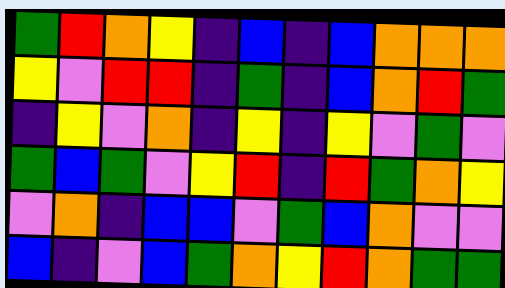[["green", "red", "orange", "yellow", "indigo", "blue", "indigo", "blue", "orange", "orange", "orange"], ["yellow", "violet", "red", "red", "indigo", "green", "indigo", "blue", "orange", "red", "green"], ["indigo", "yellow", "violet", "orange", "indigo", "yellow", "indigo", "yellow", "violet", "green", "violet"], ["green", "blue", "green", "violet", "yellow", "red", "indigo", "red", "green", "orange", "yellow"], ["violet", "orange", "indigo", "blue", "blue", "violet", "green", "blue", "orange", "violet", "violet"], ["blue", "indigo", "violet", "blue", "green", "orange", "yellow", "red", "orange", "green", "green"]]